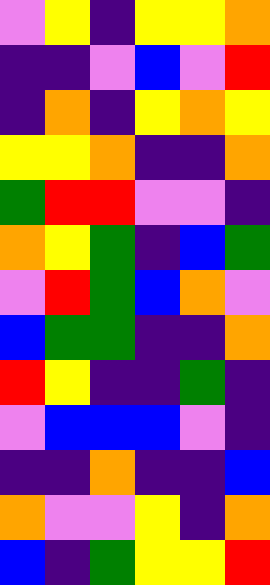[["violet", "yellow", "indigo", "yellow", "yellow", "orange"], ["indigo", "indigo", "violet", "blue", "violet", "red"], ["indigo", "orange", "indigo", "yellow", "orange", "yellow"], ["yellow", "yellow", "orange", "indigo", "indigo", "orange"], ["green", "red", "red", "violet", "violet", "indigo"], ["orange", "yellow", "green", "indigo", "blue", "green"], ["violet", "red", "green", "blue", "orange", "violet"], ["blue", "green", "green", "indigo", "indigo", "orange"], ["red", "yellow", "indigo", "indigo", "green", "indigo"], ["violet", "blue", "blue", "blue", "violet", "indigo"], ["indigo", "indigo", "orange", "indigo", "indigo", "blue"], ["orange", "violet", "violet", "yellow", "indigo", "orange"], ["blue", "indigo", "green", "yellow", "yellow", "red"]]